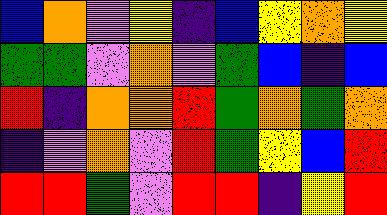[["blue", "orange", "violet", "yellow", "indigo", "blue", "yellow", "orange", "yellow"], ["green", "green", "violet", "orange", "violet", "green", "blue", "indigo", "blue"], ["red", "indigo", "orange", "orange", "red", "green", "orange", "green", "orange"], ["indigo", "violet", "orange", "violet", "red", "green", "yellow", "blue", "red"], ["red", "red", "green", "violet", "red", "red", "indigo", "yellow", "red"]]